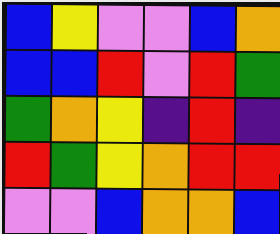[["blue", "yellow", "violet", "violet", "blue", "orange"], ["blue", "blue", "red", "violet", "red", "green"], ["green", "orange", "yellow", "indigo", "red", "indigo"], ["red", "green", "yellow", "orange", "red", "red"], ["violet", "violet", "blue", "orange", "orange", "blue"]]